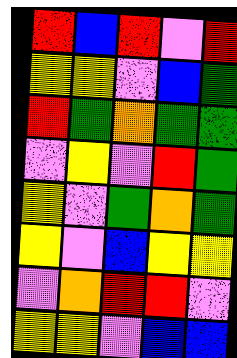[["red", "blue", "red", "violet", "red"], ["yellow", "yellow", "violet", "blue", "green"], ["red", "green", "orange", "green", "green"], ["violet", "yellow", "violet", "red", "green"], ["yellow", "violet", "green", "orange", "green"], ["yellow", "violet", "blue", "yellow", "yellow"], ["violet", "orange", "red", "red", "violet"], ["yellow", "yellow", "violet", "blue", "blue"]]